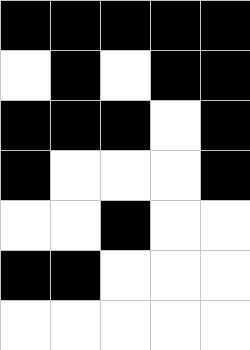[["black", "black", "black", "black", "black"], ["white", "black", "white", "black", "black"], ["black", "black", "black", "white", "black"], ["black", "white", "white", "white", "black"], ["white", "white", "black", "white", "white"], ["black", "black", "white", "white", "white"], ["white", "white", "white", "white", "white"]]